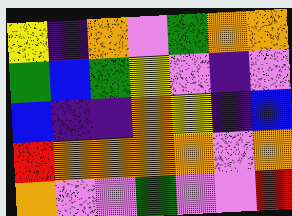[["yellow", "indigo", "orange", "violet", "green", "orange", "orange"], ["green", "blue", "green", "yellow", "violet", "indigo", "violet"], ["blue", "indigo", "indigo", "orange", "yellow", "indigo", "blue"], ["red", "orange", "orange", "orange", "orange", "violet", "orange"], ["orange", "violet", "violet", "green", "violet", "violet", "red"]]